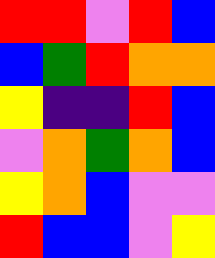[["red", "red", "violet", "red", "blue"], ["blue", "green", "red", "orange", "orange"], ["yellow", "indigo", "indigo", "red", "blue"], ["violet", "orange", "green", "orange", "blue"], ["yellow", "orange", "blue", "violet", "violet"], ["red", "blue", "blue", "violet", "yellow"]]